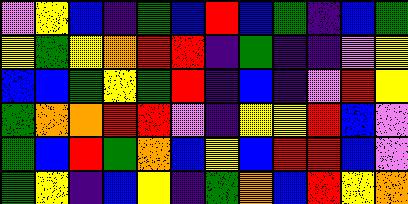[["violet", "yellow", "blue", "indigo", "green", "blue", "red", "blue", "green", "indigo", "blue", "green"], ["yellow", "green", "yellow", "orange", "red", "red", "indigo", "green", "indigo", "indigo", "violet", "yellow"], ["blue", "blue", "green", "yellow", "green", "red", "indigo", "blue", "indigo", "violet", "red", "yellow"], ["green", "orange", "orange", "red", "red", "violet", "indigo", "yellow", "yellow", "red", "blue", "violet"], ["green", "blue", "red", "green", "orange", "blue", "yellow", "blue", "red", "red", "blue", "violet"], ["green", "yellow", "indigo", "blue", "yellow", "indigo", "green", "orange", "blue", "red", "yellow", "orange"]]